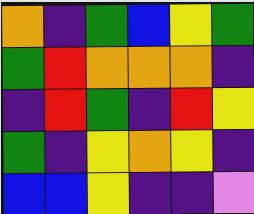[["orange", "indigo", "green", "blue", "yellow", "green"], ["green", "red", "orange", "orange", "orange", "indigo"], ["indigo", "red", "green", "indigo", "red", "yellow"], ["green", "indigo", "yellow", "orange", "yellow", "indigo"], ["blue", "blue", "yellow", "indigo", "indigo", "violet"]]